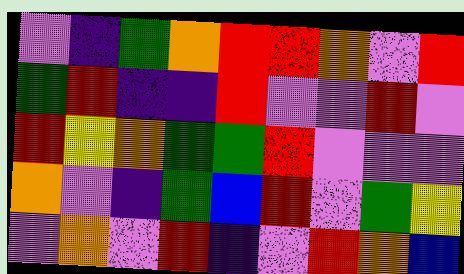[["violet", "indigo", "green", "orange", "red", "red", "orange", "violet", "red"], ["green", "red", "indigo", "indigo", "red", "violet", "violet", "red", "violet"], ["red", "yellow", "orange", "green", "green", "red", "violet", "violet", "violet"], ["orange", "violet", "indigo", "green", "blue", "red", "violet", "green", "yellow"], ["violet", "orange", "violet", "red", "indigo", "violet", "red", "orange", "blue"]]